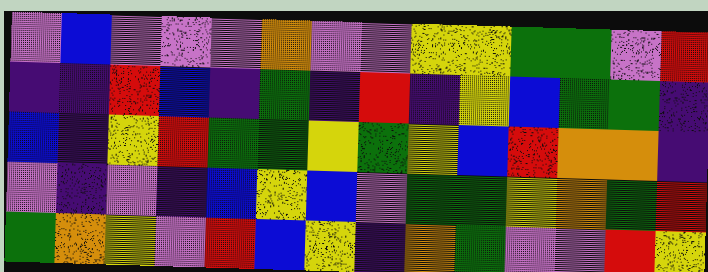[["violet", "blue", "violet", "violet", "violet", "orange", "violet", "violet", "yellow", "yellow", "green", "green", "violet", "red"], ["indigo", "indigo", "red", "blue", "indigo", "green", "indigo", "red", "indigo", "yellow", "blue", "green", "green", "indigo"], ["blue", "indigo", "yellow", "red", "green", "green", "yellow", "green", "yellow", "blue", "red", "orange", "orange", "indigo"], ["violet", "indigo", "violet", "indigo", "blue", "yellow", "blue", "violet", "green", "green", "yellow", "orange", "green", "red"], ["green", "orange", "yellow", "violet", "red", "blue", "yellow", "indigo", "orange", "green", "violet", "violet", "red", "yellow"]]